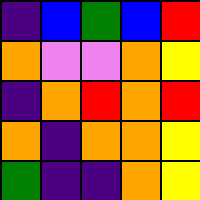[["indigo", "blue", "green", "blue", "red"], ["orange", "violet", "violet", "orange", "yellow"], ["indigo", "orange", "red", "orange", "red"], ["orange", "indigo", "orange", "orange", "yellow"], ["green", "indigo", "indigo", "orange", "yellow"]]